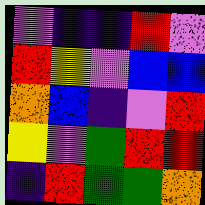[["violet", "indigo", "indigo", "red", "violet"], ["red", "yellow", "violet", "blue", "blue"], ["orange", "blue", "indigo", "violet", "red"], ["yellow", "violet", "green", "red", "red"], ["indigo", "red", "green", "green", "orange"]]